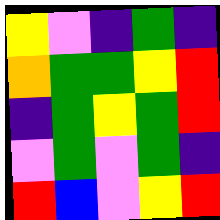[["yellow", "violet", "indigo", "green", "indigo"], ["orange", "green", "green", "yellow", "red"], ["indigo", "green", "yellow", "green", "red"], ["violet", "green", "violet", "green", "indigo"], ["red", "blue", "violet", "yellow", "red"]]